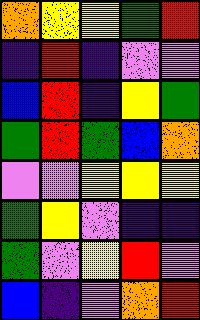[["orange", "yellow", "yellow", "green", "red"], ["indigo", "red", "indigo", "violet", "violet"], ["blue", "red", "indigo", "yellow", "green"], ["green", "red", "green", "blue", "orange"], ["violet", "violet", "yellow", "yellow", "yellow"], ["green", "yellow", "violet", "indigo", "indigo"], ["green", "violet", "yellow", "red", "violet"], ["blue", "indigo", "violet", "orange", "red"]]